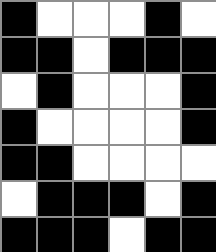[["black", "white", "white", "white", "black", "white"], ["black", "black", "white", "black", "black", "black"], ["white", "black", "white", "white", "white", "black"], ["black", "white", "white", "white", "white", "black"], ["black", "black", "white", "white", "white", "white"], ["white", "black", "black", "black", "white", "black"], ["black", "black", "black", "white", "black", "black"]]